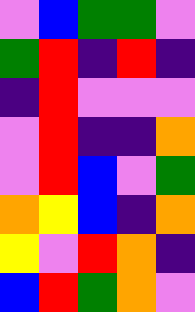[["violet", "blue", "green", "green", "violet"], ["green", "red", "indigo", "red", "indigo"], ["indigo", "red", "violet", "violet", "violet"], ["violet", "red", "indigo", "indigo", "orange"], ["violet", "red", "blue", "violet", "green"], ["orange", "yellow", "blue", "indigo", "orange"], ["yellow", "violet", "red", "orange", "indigo"], ["blue", "red", "green", "orange", "violet"]]